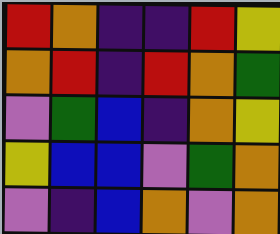[["red", "orange", "indigo", "indigo", "red", "yellow"], ["orange", "red", "indigo", "red", "orange", "green"], ["violet", "green", "blue", "indigo", "orange", "yellow"], ["yellow", "blue", "blue", "violet", "green", "orange"], ["violet", "indigo", "blue", "orange", "violet", "orange"]]